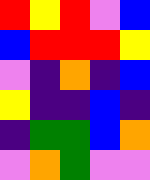[["red", "yellow", "red", "violet", "blue"], ["blue", "red", "red", "red", "yellow"], ["violet", "indigo", "orange", "indigo", "blue"], ["yellow", "indigo", "indigo", "blue", "indigo"], ["indigo", "green", "green", "blue", "orange"], ["violet", "orange", "green", "violet", "violet"]]